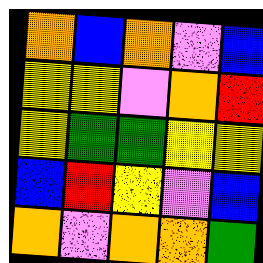[["orange", "blue", "orange", "violet", "blue"], ["yellow", "yellow", "violet", "orange", "red"], ["yellow", "green", "green", "yellow", "yellow"], ["blue", "red", "yellow", "violet", "blue"], ["orange", "violet", "orange", "orange", "green"]]